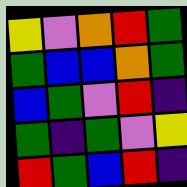[["yellow", "violet", "orange", "red", "green"], ["green", "blue", "blue", "orange", "green"], ["blue", "green", "violet", "red", "indigo"], ["green", "indigo", "green", "violet", "yellow"], ["red", "green", "blue", "red", "indigo"]]